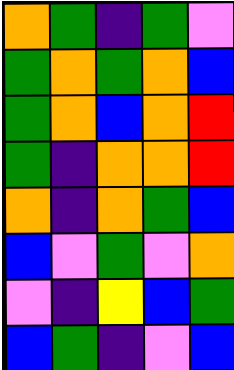[["orange", "green", "indigo", "green", "violet"], ["green", "orange", "green", "orange", "blue"], ["green", "orange", "blue", "orange", "red"], ["green", "indigo", "orange", "orange", "red"], ["orange", "indigo", "orange", "green", "blue"], ["blue", "violet", "green", "violet", "orange"], ["violet", "indigo", "yellow", "blue", "green"], ["blue", "green", "indigo", "violet", "blue"]]